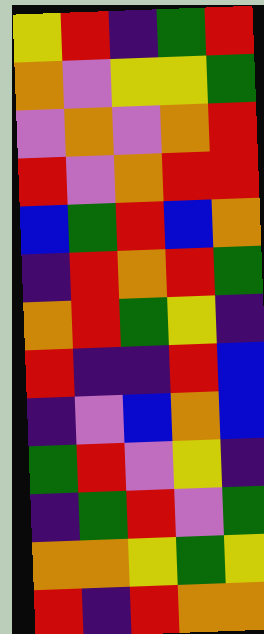[["yellow", "red", "indigo", "green", "red"], ["orange", "violet", "yellow", "yellow", "green"], ["violet", "orange", "violet", "orange", "red"], ["red", "violet", "orange", "red", "red"], ["blue", "green", "red", "blue", "orange"], ["indigo", "red", "orange", "red", "green"], ["orange", "red", "green", "yellow", "indigo"], ["red", "indigo", "indigo", "red", "blue"], ["indigo", "violet", "blue", "orange", "blue"], ["green", "red", "violet", "yellow", "indigo"], ["indigo", "green", "red", "violet", "green"], ["orange", "orange", "yellow", "green", "yellow"], ["red", "indigo", "red", "orange", "orange"]]